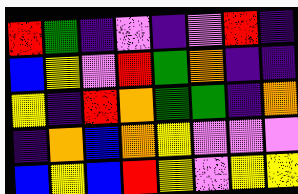[["red", "green", "indigo", "violet", "indigo", "violet", "red", "indigo"], ["blue", "yellow", "violet", "red", "green", "orange", "indigo", "indigo"], ["yellow", "indigo", "red", "orange", "green", "green", "indigo", "orange"], ["indigo", "orange", "blue", "orange", "yellow", "violet", "violet", "violet"], ["blue", "yellow", "blue", "red", "yellow", "violet", "yellow", "yellow"]]